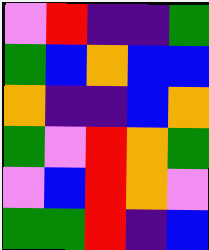[["violet", "red", "indigo", "indigo", "green"], ["green", "blue", "orange", "blue", "blue"], ["orange", "indigo", "indigo", "blue", "orange"], ["green", "violet", "red", "orange", "green"], ["violet", "blue", "red", "orange", "violet"], ["green", "green", "red", "indigo", "blue"]]